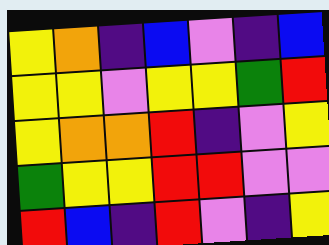[["yellow", "orange", "indigo", "blue", "violet", "indigo", "blue"], ["yellow", "yellow", "violet", "yellow", "yellow", "green", "red"], ["yellow", "orange", "orange", "red", "indigo", "violet", "yellow"], ["green", "yellow", "yellow", "red", "red", "violet", "violet"], ["red", "blue", "indigo", "red", "violet", "indigo", "yellow"]]